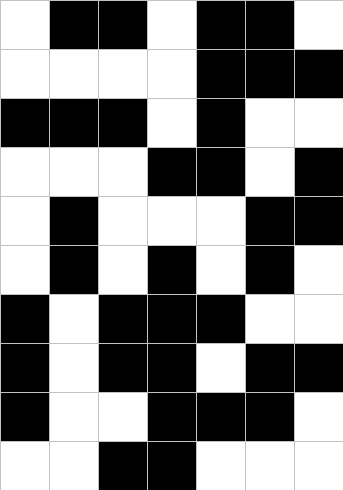[["white", "black", "black", "white", "black", "black", "white"], ["white", "white", "white", "white", "black", "black", "black"], ["black", "black", "black", "white", "black", "white", "white"], ["white", "white", "white", "black", "black", "white", "black"], ["white", "black", "white", "white", "white", "black", "black"], ["white", "black", "white", "black", "white", "black", "white"], ["black", "white", "black", "black", "black", "white", "white"], ["black", "white", "black", "black", "white", "black", "black"], ["black", "white", "white", "black", "black", "black", "white"], ["white", "white", "black", "black", "white", "white", "white"]]